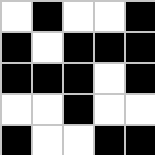[["white", "black", "white", "white", "black"], ["black", "white", "black", "black", "black"], ["black", "black", "black", "white", "black"], ["white", "white", "black", "white", "white"], ["black", "white", "white", "black", "black"]]